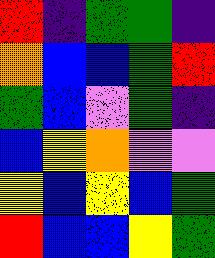[["red", "indigo", "green", "green", "indigo"], ["orange", "blue", "blue", "green", "red"], ["green", "blue", "violet", "green", "indigo"], ["blue", "yellow", "orange", "violet", "violet"], ["yellow", "blue", "yellow", "blue", "green"], ["red", "blue", "blue", "yellow", "green"]]